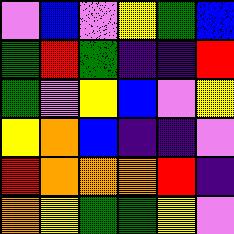[["violet", "blue", "violet", "yellow", "green", "blue"], ["green", "red", "green", "indigo", "indigo", "red"], ["green", "violet", "yellow", "blue", "violet", "yellow"], ["yellow", "orange", "blue", "indigo", "indigo", "violet"], ["red", "orange", "orange", "orange", "red", "indigo"], ["orange", "yellow", "green", "green", "yellow", "violet"]]